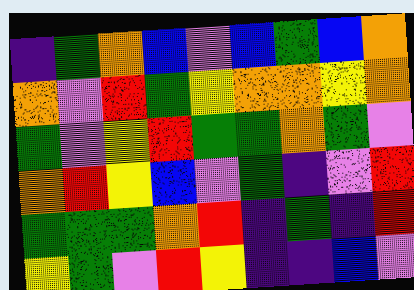[["indigo", "green", "orange", "blue", "violet", "blue", "green", "blue", "orange"], ["orange", "violet", "red", "green", "yellow", "orange", "orange", "yellow", "orange"], ["green", "violet", "yellow", "red", "green", "green", "orange", "green", "violet"], ["orange", "red", "yellow", "blue", "violet", "green", "indigo", "violet", "red"], ["green", "green", "green", "orange", "red", "indigo", "green", "indigo", "red"], ["yellow", "green", "violet", "red", "yellow", "indigo", "indigo", "blue", "violet"]]